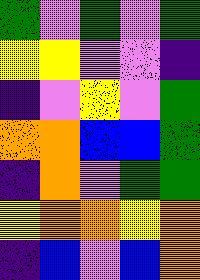[["green", "violet", "green", "violet", "green"], ["yellow", "yellow", "violet", "violet", "indigo"], ["indigo", "violet", "yellow", "violet", "green"], ["orange", "orange", "blue", "blue", "green"], ["indigo", "orange", "violet", "green", "green"], ["yellow", "orange", "orange", "yellow", "orange"], ["indigo", "blue", "violet", "blue", "orange"]]